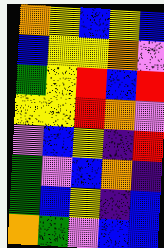[["orange", "yellow", "blue", "yellow", "blue"], ["blue", "yellow", "yellow", "orange", "violet"], ["green", "yellow", "red", "blue", "red"], ["yellow", "yellow", "red", "orange", "violet"], ["violet", "blue", "yellow", "indigo", "red"], ["green", "violet", "blue", "orange", "indigo"], ["green", "blue", "yellow", "indigo", "blue"], ["orange", "green", "violet", "blue", "blue"]]